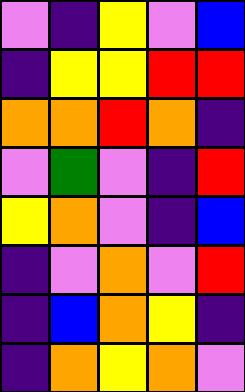[["violet", "indigo", "yellow", "violet", "blue"], ["indigo", "yellow", "yellow", "red", "red"], ["orange", "orange", "red", "orange", "indigo"], ["violet", "green", "violet", "indigo", "red"], ["yellow", "orange", "violet", "indigo", "blue"], ["indigo", "violet", "orange", "violet", "red"], ["indigo", "blue", "orange", "yellow", "indigo"], ["indigo", "orange", "yellow", "orange", "violet"]]